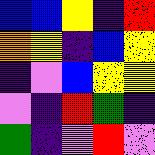[["blue", "blue", "yellow", "indigo", "red"], ["orange", "yellow", "indigo", "blue", "yellow"], ["indigo", "violet", "blue", "yellow", "yellow"], ["violet", "indigo", "red", "green", "indigo"], ["green", "indigo", "violet", "red", "violet"]]